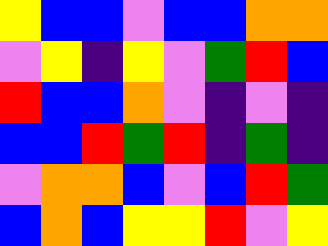[["yellow", "blue", "blue", "violet", "blue", "blue", "orange", "orange"], ["violet", "yellow", "indigo", "yellow", "violet", "green", "red", "blue"], ["red", "blue", "blue", "orange", "violet", "indigo", "violet", "indigo"], ["blue", "blue", "red", "green", "red", "indigo", "green", "indigo"], ["violet", "orange", "orange", "blue", "violet", "blue", "red", "green"], ["blue", "orange", "blue", "yellow", "yellow", "red", "violet", "yellow"]]